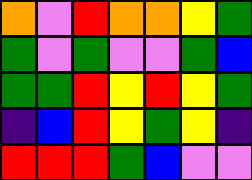[["orange", "violet", "red", "orange", "orange", "yellow", "green"], ["green", "violet", "green", "violet", "violet", "green", "blue"], ["green", "green", "red", "yellow", "red", "yellow", "green"], ["indigo", "blue", "red", "yellow", "green", "yellow", "indigo"], ["red", "red", "red", "green", "blue", "violet", "violet"]]